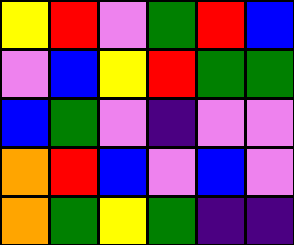[["yellow", "red", "violet", "green", "red", "blue"], ["violet", "blue", "yellow", "red", "green", "green"], ["blue", "green", "violet", "indigo", "violet", "violet"], ["orange", "red", "blue", "violet", "blue", "violet"], ["orange", "green", "yellow", "green", "indigo", "indigo"]]